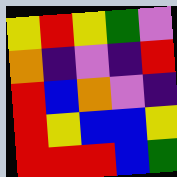[["yellow", "red", "yellow", "green", "violet"], ["orange", "indigo", "violet", "indigo", "red"], ["red", "blue", "orange", "violet", "indigo"], ["red", "yellow", "blue", "blue", "yellow"], ["red", "red", "red", "blue", "green"]]